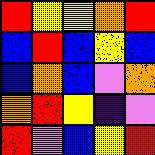[["red", "yellow", "yellow", "orange", "red"], ["blue", "red", "blue", "yellow", "blue"], ["blue", "orange", "blue", "violet", "orange"], ["orange", "red", "yellow", "indigo", "violet"], ["red", "violet", "blue", "yellow", "red"]]